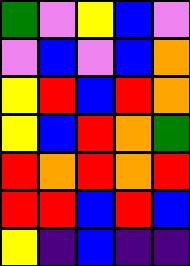[["green", "violet", "yellow", "blue", "violet"], ["violet", "blue", "violet", "blue", "orange"], ["yellow", "red", "blue", "red", "orange"], ["yellow", "blue", "red", "orange", "green"], ["red", "orange", "red", "orange", "red"], ["red", "red", "blue", "red", "blue"], ["yellow", "indigo", "blue", "indigo", "indigo"]]